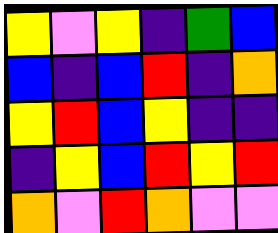[["yellow", "violet", "yellow", "indigo", "green", "blue"], ["blue", "indigo", "blue", "red", "indigo", "orange"], ["yellow", "red", "blue", "yellow", "indigo", "indigo"], ["indigo", "yellow", "blue", "red", "yellow", "red"], ["orange", "violet", "red", "orange", "violet", "violet"]]